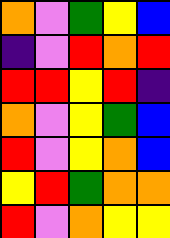[["orange", "violet", "green", "yellow", "blue"], ["indigo", "violet", "red", "orange", "red"], ["red", "red", "yellow", "red", "indigo"], ["orange", "violet", "yellow", "green", "blue"], ["red", "violet", "yellow", "orange", "blue"], ["yellow", "red", "green", "orange", "orange"], ["red", "violet", "orange", "yellow", "yellow"]]